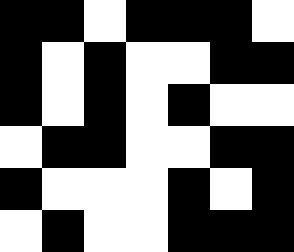[["black", "black", "white", "black", "black", "black", "white"], ["black", "white", "black", "white", "white", "black", "black"], ["black", "white", "black", "white", "black", "white", "white"], ["white", "black", "black", "white", "white", "black", "black"], ["black", "white", "white", "white", "black", "white", "black"], ["white", "black", "white", "white", "black", "black", "black"]]